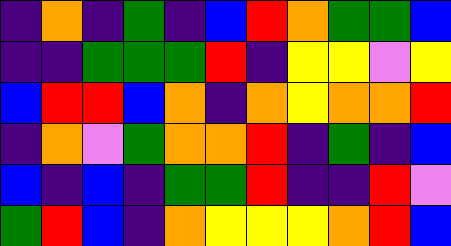[["indigo", "orange", "indigo", "green", "indigo", "blue", "red", "orange", "green", "green", "blue"], ["indigo", "indigo", "green", "green", "green", "red", "indigo", "yellow", "yellow", "violet", "yellow"], ["blue", "red", "red", "blue", "orange", "indigo", "orange", "yellow", "orange", "orange", "red"], ["indigo", "orange", "violet", "green", "orange", "orange", "red", "indigo", "green", "indigo", "blue"], ["blue", "indigo", "blue", "indigo", "green", "green", "red", "indigo", "indigo", "red", "violet"], ["green", "red", "blue", "indigo", "orange", "yellow", "yellow", "yellow", "orange", "red", "blue"]]